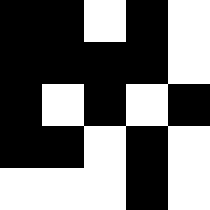[["black", "black", "white", "black", "white"], ["black", "black", "black", "black", "white"], ["black", "white", "black", "white", "black"], ["black", "black", "white", "black", "white"], ["white", "white", "white", "black", "white"]]